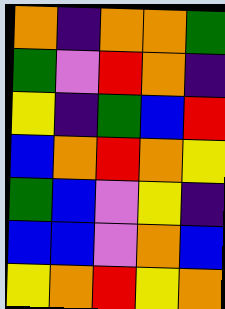[["orange", "indigo", "orange", "orange", "green"], ["green", "violet", "red", "orange", "indigo"], ["yellow", "indigo", "green", "blue", "red"], ["blue", "orange", "red", "orange", "yellow"], ["green", "blue", "violet", "yellow", "indigo"], ["blue", "blue", "violet", "orange", "blue"], ["yellow", "orange", "red", "yellow", "orange"]]